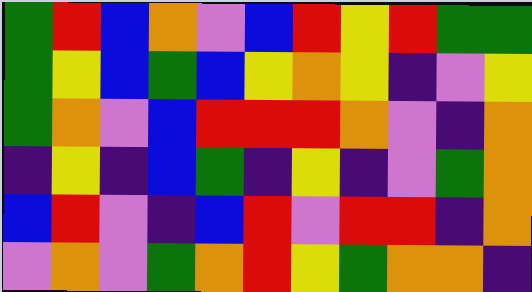[["green", "red", "blue", "orange", "violet", "blue", "red", "yellow", "red", "green", "green"], ["green", "yellow", "blue", "green", "blue", "yellow", "orange", "yellow", "indigo", "violet", "yellow"], ["green", "orange", "violet", "blue", "red", "red", "red", "orange", "violet", "indigo", "orange"], ["indigo", "yellow", "indigo", "blue", "green", "indigo", "yellow", "indigo", "violet", "green", "orange"], ["blue", "red", "violet", "indigo", "blue", "red", "violet", "red", "red", "indigo", "orange"], ["violet", "orange", "violet", "green", "orange", "red", "yellow", "green", "orange", "orange", "indigo"]]